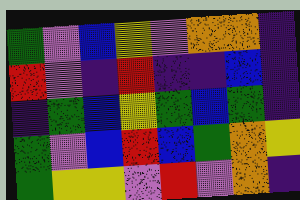[["green", "violet", "blue", "yellow", "violet", "orange", "orange", "indigo"], ["red", "violet", "indigo", "red", "indigo", "indigo", "blue", "indigo"], ["indigo", "green", "blue", "yellow", "green", "blue", "green", "indigo"], ["green", "violet", "blue", "red", "blue", "green", "orange", "yellow"], ["green", "yellow", "yellow", "violet", "red", "violet", "orange", "indigo"]]